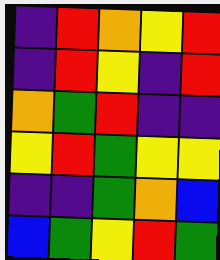[["indigo", "red", "orange", "yellow", "red"], ["indigo", "red", "yellow", "indigo", "red"], ["orange", "green", "red", "indigo", "indigo"], ["yellow", "red", "green", "yellow", "yellow"], ["indigo", "indigo", "green", "orange", "blue"], ["blue", "green", "yellow", "red", "green"]]